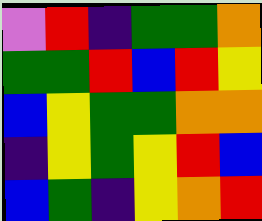[["violet", "red", "indigo", "green", "green", "orange"], ["green", "green", "red", "blue", "red", "yellow"], ["blue", "yellow", "green", "green", "orange", "orange"], ["indigo", "yellow", "green", "yellow", "red", "blue"], ["blue", "green", "indigo", "yellow", "orange", "red"]]